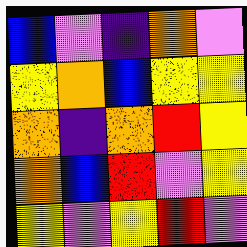[["blue", "violet", "indigo", "orange", "violet"], ["yellow", "orange", "blue", "yellow", "yellow"], ["orange", "indigo", "orange", "red", "yellow"], ["orange", "blue", "red", "violet", "yellow"], ["yellow", "violet", "yellow", "red", "violet"]]